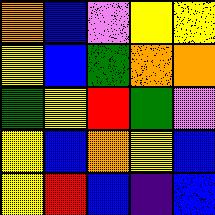[["orange", "blue", "violet", "yellow", "yellow"], ["yellow", "blue", "green", "orange", "orange"], ["green", "yellow", "red", "green", "violet"], ["yellow", "blue", "orange", "yellow", "blue"], ["yellow", "red", "blue", "indigo", "blue"]]